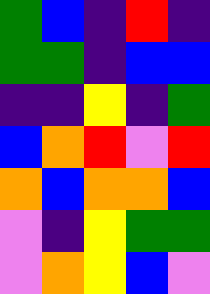[["green", "blue", "indigo", "red", "indigo"], ["green", "green", "indigo", "blue", "blue"], ["indigo", "indigo", "yellow", "indigo", "green"], ["blue", "orange", "red", "violet", "red"], ["orange", "blue", "orange", "orange", "blue"], ["violet", "indigo", "yellow", "green", "green"], ["violet", "orange", "yellow", "blue", "violet"]]